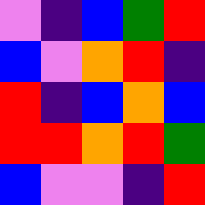[["violet", "indigo", "blue", "green", "red"], ["blue", "violet", "orange", "red", "indigo"], ["red", "indigo", "blue", "orange", "blue"], ["red", "red", "orange", "red", "green"], ["blue", "violet", "violet", "indigo", "red"]]